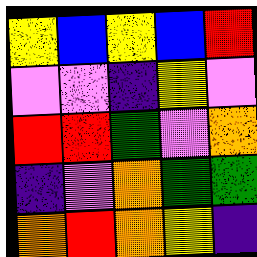[["yellow", "blue", "yellow", "blue", "red"], ["violet", "violet", "indigo", "yellow", "violet"], ["red", "red", "green", "violet", "orange"], ["indigo", "violet", "orange", "green", "green"], ["orange", "red", "orange", "yellow", "indigo"]]